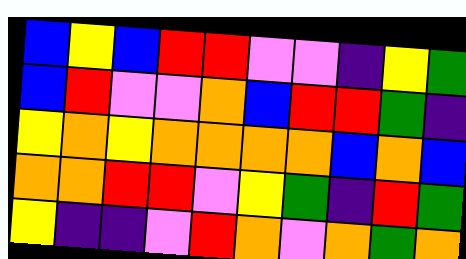[["blue", "yellow", "blue", "red", "red", "violet", "violet", "indigo", "yellow", "green"], ["blue", "red", "violet", "violet", "orange", "blue", "red", "red", "green", "indigo"], ["yellow", "orange", "yellow", "orange", "orange", "orange", "orange", "blue", "orange", "blue"], ["orange", "orange", "red", "red", "violet", "yellow", "green", "indigo", "red", "green"], ["yellow", "indigo", "indigo", "violet", "red", "orange", "violet", "orange", "green", "orange"]]